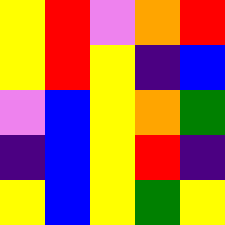[["yellow", "red", "violet", "orange", "red"], ["yellow", "red", "yellow", "indigo", "blue"], ["violet", "blue", "yellow", "orange", "green"], ["indigo", "blue", "yellow", "red", "indigo"], ["yellow", "blue", "yellow", "green", "yellow"]]